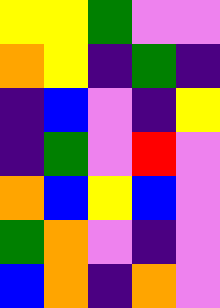[["yellow", "yellow", "green", "violet", "violet"], ["orange", "yellow", "indigo", "green", "indigo"], ["indigo", "blue", "violet", "indigo", "yellow"], ["indigo", "green", "violet", "red", "violet"], ["orange", "blue", "yellow", "blue", "violet"], ["green", "orange", "violet", "indigo", "violet"], ["blue", "orange", "indigo", "orange", "violet"]]